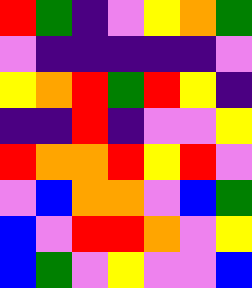[["red", "green", "indigo", "violet", "yellow", "orange", "green"], ["violet", "indigo", "indigo", "indigo", "indigo", "indigo", "violet"], ["yellow", "orange", "red", "green", "red", "yellow", "indigo"], ["indigo", "indigo", "red", "indigo", "violet", "violet", "yellow"], ["red", "orange", "orange", "red", "yellow", "red", "violet"], ["violet", "blue", "orange", "orange", "violet", "blue", "green"], ["blue", "violet", "red", "red", "orange", "violet", "yellow"], ["blue", "green", "violet", "yellow", "violet", "violet", "blue"]]